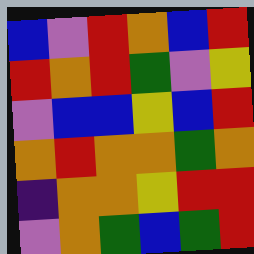[["blue", "violet", "red", "orange", "blue", "red"], ["red", "orange", "red", "green", "violet", "yellow"], ["violet", "blue", "blue", "yellow", "blue", "red"], ["orange", "red", "orange", "orange", "green", "orange"], ["indigo", "orange", "orange", "yellow", "red", "red"], ["violet", "orange", "green", "blue", "green", "red"]]